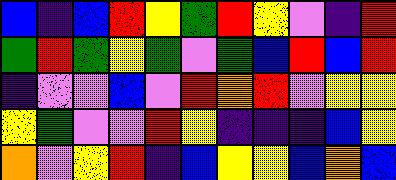[["blue", "indigo", "blue", "red", "yellow", "green", "red", "yellow", "violet", "indigo", "red"], ["green", "red", "green", "yellow", "green", "violet", "green", "blue", "red", "blue", "red"], ["indigo", "violet", "violet", "blue", "violet", "red", "orange", "red", "violet", "yellow", "yellow"], ["yellow", "green", "violet", "violet", "red", "yellow", "indigo", "indigo", "indigo", "blue", "yellow"], ["orange", "violet", "yellow", "red", "indigo", "blue", "yellow", "yellow", "blue", "orange", "blue"]]